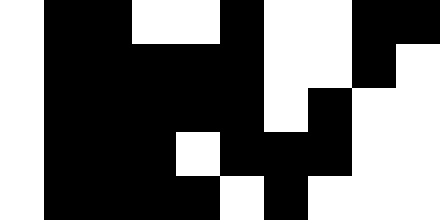[["white", "black", "black", "white", "white", "black", "white", "white", "black", "black"], ["white", "black", "black", "black", "black", "black", "white", "white", "black", "white"], ["white", "black", "black", "black", "black", "black", "white", "black", "white", "white"], ["white", "black", "black", "black", "white", "black", "black", "black", "white", "white"], ["white", "black", "black", "black", "black", "white", "black", "white", "white", "white"]]